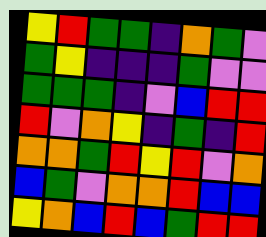[["yellow", "red", "green", "green", "indigo", "orange", "green", "violet"], ["green", "yellow", "indigo", "indigo", "indigo", "green", "violet", "violet"], ["green", "green", "green", "indigo", "violet", "blue", "red", "red"], ["red", "violet", "orange", "yellow", "indigo", "green", "indigo", "red"], ["orange", "orange", "green", "red", "yellow", "red", "violet", "orange"], ["blue", "green", "violet", "orange", "orange", "red", "blue", "blue"], ["yellow", "orange", "blue", "red", "blue", "green", "red", "red"]]